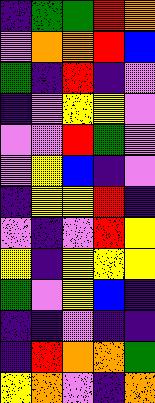[["indigo", "green", "green", "red", "orange"], ["violet", "orange", "orange", "red", "blue"], ["green", "indigo", "red", "indigo", "violet"], ["indigo", "violet", "yellow", "yellow", "violet"], ["violet", "violet", "red", "green", "violet"], ["violet", "yellow", "blue", "indigo", "violet"], ["indigo", "yellow", "yellow", "red", "indigo"], ["violet", "indigo", "violet", "red", "yellow"], ["yellow", "indigo", "yellow", "yellow", "yellow"], ["green", "violet", "yellow", "blue", "indigo"], ["indigo", "indigo", "violet", "indigo", "indigo"], ["indigo", "red", "orange", "orange", "green"], ["yellow", "orange", "violet", "indigo", "orange"]]